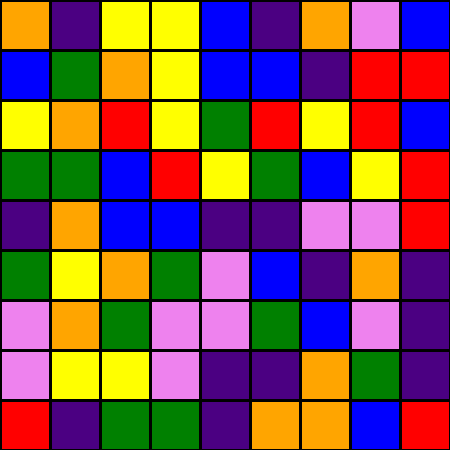[["orange", "indigo", "yellow", "yellow", "blue", "indigo", "orange", "violet", "blue"], ["blue", "green", "orange", "yellow", "blue", "blue", "indigo", "red", "red"], ["yellow", "orange", "red", "yellow", "green", "red", "yellow", "red", "blue"], ["green", "green", "blue", "red", "yellow", "green", "blue", "yellow", "red"], ["indigo", "orange", "blue", "blue", "indigo", "indigo", "violet", "violet", "red"], ["green", "yellow", "orange", "green", "violet", "blue", "indigo", "orange", "indigo"], ["violet", "orange", "green", "violet", "violet", "green", "blue", "violet", "indigo"], ["violet", "yellow", "yellow", "violet", "indigo", "indigo", "orange", "green", "indigo"], ["red", "indigo", "green", "green", "indigo", "orange", "orange", "blue", "red"]]